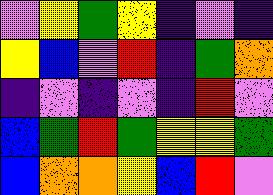[["violet", "yellow", "green", "yellow", "indigo", "violet", "indigo"], ["yellow", "blue", "violet", "red", "indigo", "green", "orange"], ["indigo", "violet", "indigo", "violet", "indigo", "red", "violet"], ["blue", "green", "red", "green", "yellow", "yellow", "green"], ["blue", "orange", "orange", "yellow", "blue", "red", "violet"]]